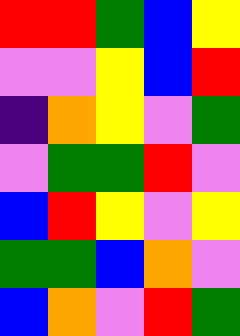[["red", "red", "green", "blue", "yellow"], ["violet", "violet", "yellow", "blue", "red"], ["indigo", "orange", "yellow", "violet", "green"], ["violet", "green", "green", "red", "violet"], ["blue", "red", "yellow", "violet", "yellow"], ["green", "green", "blue", "orange", "violet"], ["blue", "orange", "violet", "red", "green"]]